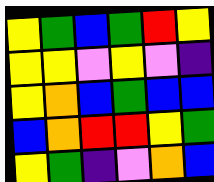[["yellow", "green", "blue", "green", "red", "yellow"], ["yellow", "yellow", "violet", "yellow", "violet", "indigo"], ["yellow", "orange", "blue", "green", "blue", "blue"], ["blue", "orange", "red", "red", "yellow", "green"], ["yellow", "green", "indigo", "violet", "orange", "blue"]]